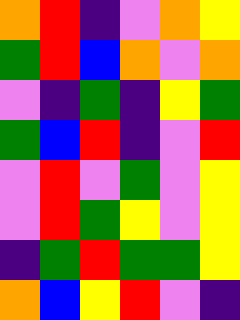[["orange", "red", "indigo", "violet", "orange", "yellow"], ["green", "red", "blue", "orange", "violet", "orange"], ["violet", "indigo", "green", "indigo", "yellow", "green"], ["green", "blue", "red", "indigo", "violet", "red"], ["violet", "red", "violet", "green", "violet", "yellow"], ["violet", "red", "green", "yellow", "violet", "yellow"], ["indigo", "green", "red", "green", "green", "yellow"], ["orange", "blue", "yellow", "red", "violet", "indigo"]]